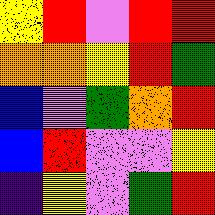[["yellow", "red", "violet", "red", "red"], ["orange", "orange", "yellow", "red", "green"], ["blue", "violet", "green", "orange", "red"], ["blue", "red", "violet", "violet", "yellow"], ["indigo", "yellow", "violet", "green", "red"]]